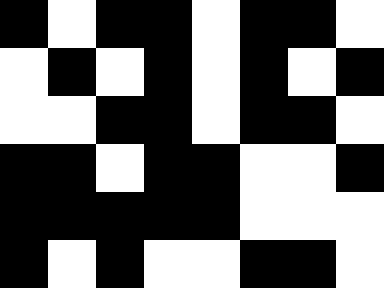[["black", "white", "black", "black", "white", "black", "black", "white"], ["white", "black", "white", "black", "white", "black", "white", "black"], ["white", "white", "black", "black", "white", "black", "black", "white"], ["black", "black", "white", "black", "black", "white", "white", "black"], ["black", "black", "black", "black", "black", "white", "white", "white"], ["black", "white", "black", "white", "white", "black", "black", "white"]]